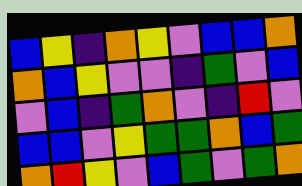[["blue", "yellow", "indigo", "orange", "yellow", "violet", "blue", "blue", "orange"], ["orange", "blue", "yellow", "violet", "violet", "indigo", "green", "violet", "blue"], ["violet", "blue", "indigo", "green", "orange", "violet", "indigo", "red", "violet"], ["blue", "blue", "violet", "yellow", "green", "green", "orange", "blue", "green"], ["orange", "red", "yellow", "violet", "blue", "green", "violet", "green", "orange"]]